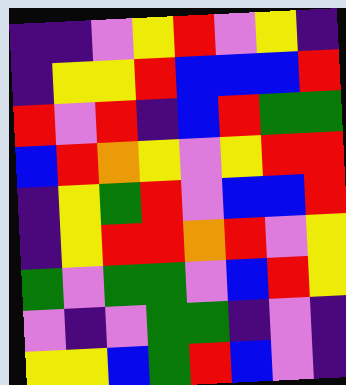[["indigo", "indigo", "violet", "yellow", "red", "violet", "yellow", "indigo"], ["indigo", "yellow", "yellow", "red", "blue", "blue", "blue", "red"], ["red", "violet", "red", "indigo", "blue", "red", "green", "green"], ["blue", "red", "orange", "yellow", "violet", "yellow", "red", "red"], ["indigo", "yellow", "green", "red", "violet", "blue", "blue", "red"], ["indigo", "yellow", "red", "red", "orange", "red", "violet", "yellow"], ["green", "violet", "green", "green", "violet", "blue", "red", "yellow"], ["violet", "indigo", "violet", "green", "green", "indigo", "violet", "indigo"], ["yellow", "yellow", "blue", "green", "red", "blue", "violet", "indigo"]]